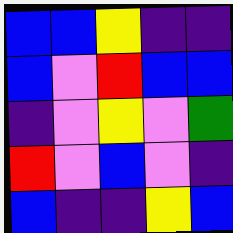[["blue", "blue", "yellow", "indigo", "indigo"], ["blue", "violet", "red", "blue", "blue"], ["indigo", "violet", "yellow", "violet", "green"], ["red", "violet", "blue", "violet", "indigo"], ["blue", "indigo", "indigo", "yellow", "blue"]]